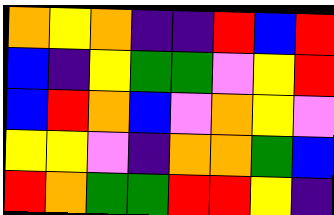[["orange", "yellow", "orange", "indigo", "indigo", "red", "blue", "red"], ["blue", "indigo", "yellow", "green", "green", "violet", "yellow", "red"], ["blue", "red", "orange", "blue", "violet", "orange", "yellow", "violet"], ["yellow", "yellow", "violet", "indigo", "orange", "orange", "green", "blue"], ["red", "orange", "green", "green", "red", "red", "yellow", "indigo"]]